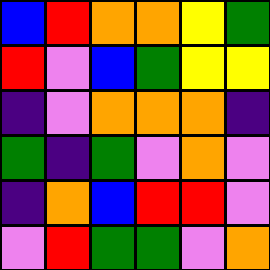[["blue", "red", "orange", "orange", "yellow", "green"], ["red", "violet", "blue", "green", "yellow", "yellow"], ["indigo", "violet", "orange", "orange", "orange", "indigo"], ["green", "indigo", "green", "violet", "orange", "violet"], ["indigo", "orange", "blue", "red", "red", "violet"], ["violet", "red", "green", "green", "violet", "orange"]]